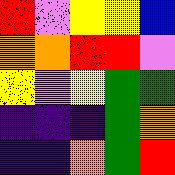[["red", "violet", "yellow", "yellow", "blue"], ["orange", "orange", "red", "red", "violet"], ["yellow", "violet", "yellow", "green", "green"], ["indigo", "indigo", "indigo", "green", "orange"], ["indigo", "indigo", "orange", "green", "red"]]